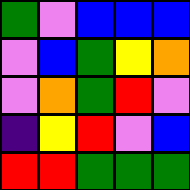[["green", "violet", "blue", "blue", "blue"], ["violet", "blue", "green", "yellow", "orange"], ["violet", "orange", "green", "red", "violet"], ["indigo", "yellow", "red", "violet", "blue"], ["red", "red", "green", "green", "green"]]